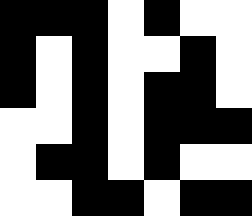[["black", "black", "black", "white", "black", "white", "white"], ["black", "white", "black", "white", "white", "black", "white"], ["black", "white", "black", "white", "black", "black", "white"], ["white", "white", "black", "white", "black", "black", "black"], ["white", "black", "black", "white", "black", "white", "white"], ["white", "white", "black", "black", "white", "black", "black"]]